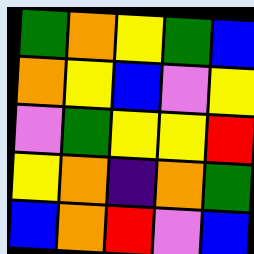[["green", "orange", "yellow", "green", "blue"], ["orange", "yellow", "blue", "violet", "yellow"], ["violet", "green", "yellow", "yellow", "red"], ["yellow", "orange", "indigo", "orange", "green"], ["blue", "orange", "red", "violet", "blue"]]